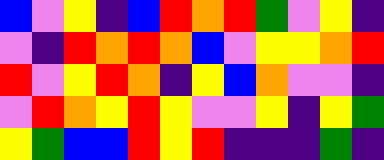[["blue", "violet", "yellow", "indigo", "blue", "red", "orange", "red", "green", "violet", "yellow", "indigo"], ["violet", "indigo", "red", "orange", "red", "orange", "blue", "violet", "yellow", "yellow", "orange", "red"], ["red", "violet", "yellow", "red", "orange", "indigo", "yellow", "blue", "orange", "violet", "violet", "indigo"], ["violet", "red", "orange", "yellow", "red", "yellow", "violet", "violet", "yellow", "indigo", "yellow", "green"], ["yellow", "green", "blue", "blue", "red", "yellow", "red", "indigo", "indigo", "indigo", "green", "indigo"]]